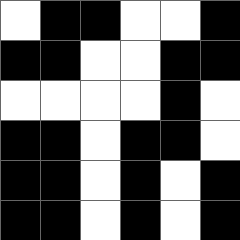[["white", "black", "black", "white", "white", "black"], ["black", "black", "white", "white", "black", "black"], ["white", "white", "white", "white", "black", "white"], ["black", "black", "white", "black", "black", "white"], ["black", "black", "white", "black", "white", "black"], ["black", "black", "white", "black", "white", "black"]]